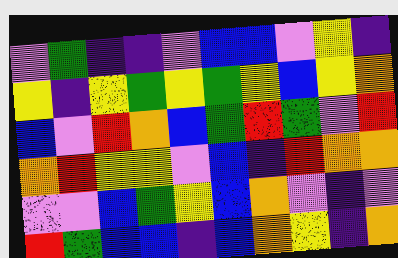[["violet", "green", "indigo", "indigo", "violet", "blue", "blue", "violet", "yellow", "indigo"], ["yellow", "indigo", "yellow", "green", "yellow", "green", "yellow", "blue", "yellow", "orange"], ["blue", "violet", "red", "orange", "blue", "green", "red", "green", "violet", "red"], ["orange", "red", "yellow", "yellow", "violet", "blue", "indigo", "red", "orange", "orange"], ["violet", "violet", "blue", "green", "yellow", "blue", "orange", "violet", "indigo", "violet"], ["red", "green", "blue", "blue", "indigo", "blue", "orange", "yellow", "indigo", "orange"]]